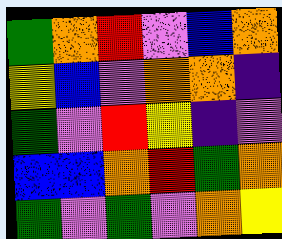[["green", "orange", "red", "violet", "blue", "orange"], ["yellow", "blue", "violet", "orange", "orange", "indigo"], ["green", "violet", "red", "yellow", "indigo", "violet"], ["blue", "blue", "orange", "red", "green", "orange"], ["green", "violet", "green", "violet", "orange", "yellow"]]